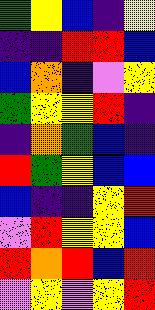[["green", "yellow", "blue", "indigo", "yellow"], ["indigo", "indigo", "red", "red", "blue"], ["blue", "orange", "indigo", "violet", "yellow"], ["green", "yellow", "yellow", "red", "indigo"], ["indigo", "orange", "green", "blue", "indigo"], ["red", "green", "yellow", "blue", "blue"], ["blue", "indigo", "indigo", "yellow", "red"], ["violet", "red", "yellow", "yellow", "blue"], ["red", "orange", "red", "blue", "red"], ["violet", "yellow", "violet", "yellow", "red"]]